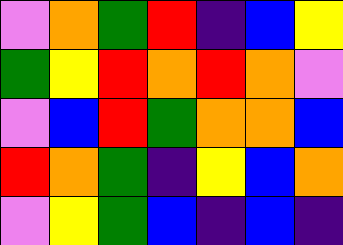[["violet", "orange", "green", "red", "indigo", "blue", "yellow"], ["green", "yellow", "red", "orange", "red", "orange", "violet"], ["violet", "blue", "red", "green", "orange", "orange", "blue"], ["red", "orange", "green", "indigo", "yellow", "blue", "orange"], ["violet", "yellow", "green", "blue", "indigo", "blue", "indigo"]]